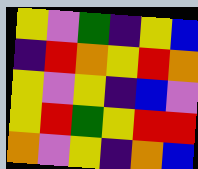[["yellow", "violet", "green", "indigo", "yellow", "blue"], ["indigo", "red", "orange", "yellow", "red", "orange"], ["yellow", "violet", "yellow", "indigo", "blue", "violet"], ["yellow", "red", "green", "yellow", "red", "red"], ["orange", "violet", "yellow", "indigo", "orange", "blue"]]